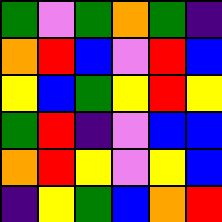[["green", "violet", "green", "orange", "green", "indigo"], ["orange", "red", "blue", "violet", "red", "blue"], ["yellow", "blue", "green", "yellow", "red", "yellow"], ["green", "red", "indigo", "violet", "blue", "blue"], ["orange", "red", "yellow", "violet", "yellow", "blue"], ["indigo", "yellow", "green", "blue", "orange", "red"]]